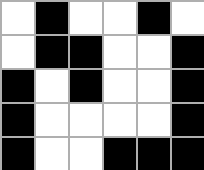[["white", "black", "white", "white", "black", "white"], ["white", "black", "black", "white", "white", "black"], ["black", "white", "black", "white", "white", "black"], ["black", "white", "white", "white", "white", "black"], ["black", "white", "white", "black", "black", "black"]]